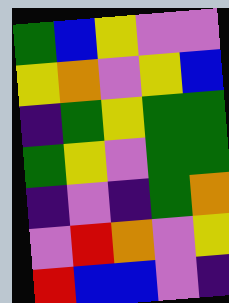[["green", "blue", "yellow", "violet", "violet"], ["yellow", "orange", "violet", "yellow", "blue"], ["indigo", "green", "yellow", "green", "green"], ["green", "yellow", "violet", "green", "green"], ["indigo", "violet", "indigo", "green", "orange"], ["violet", "red", "orange", "violet", "yellow"], ["red", "blue", "blue", "violet", "indigo"]]